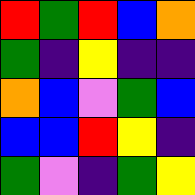[["red", "green", "red", "blue", "orange"], ["green", "indigo", "yellow", "indigo", "indigo"], ["orange", "blue", "violet", "green", "blue"], ["blue", "blue", "red", "yellow", "indigo"], ["green", "violet", "indigo", "green", "yellow"]]